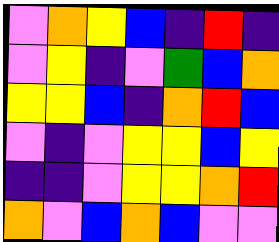[["violet", "orange", "yellow", "blue", "indigo", "red", "indigo"], ["violet", "yellow", "indigo", "violet", "green", "blue", "orange"], ["yellow", "yellow", "blue", "indigo", "orange", "red", "blue"], ["violet", "indigo", "violet", "yellow", "yellow", "blue", "yellow"], ["indigo", "indigo", "violet", "yellow", "yellow", "orange", "red"], ["orange", "violet", "blue", "orange", "blue", "violet", "violet"]]